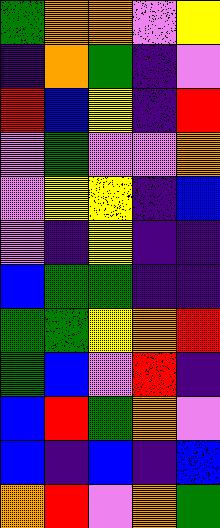[["green", "orange", "orange", "violet", "yellow"], ["indigo", "orange", "green", "indigo", "violet"], ["red", "blue", "yellow", "indigo", "red"], ["violet", "green", "violet", "violet", "orange"], ["violet", "yellow", "yellow", "indigo", "blue"], ["violet", "indigo", "yellow", "indigo", "indigo"], ["blue", "green", "green", "indigo", "indigo"], ["green", "green", "yellow", "orange", "red"], ["green", "blue", "violet", "red", "indigo"], ["blue", "red", "green", "orange", "violet"], ["blue", "indigo", "blue", "indigo", "blue"], ["orange", "red", "violet", "orange", "green"]]